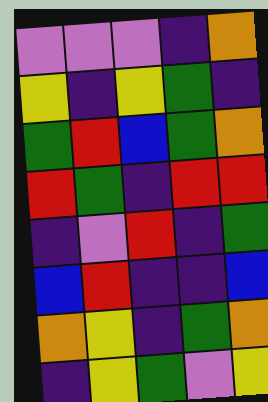[["violet", "violet", "violet", "indigo", "orange"], ["yellow", "indigo", "yellow", "green", "indigo"], ["green", "red", "blue", "green", "orange"], ["red", "green", "indigo", "red", "red"], ["indigo", "violet", "red", "indigo", "green"], ["blue", "red", "indigo", "indigo", "blue"], ["orange", "yellow", "indigo", "green", "orange"], ["indigo", "yellow", "green", "violet", "yellow"]]